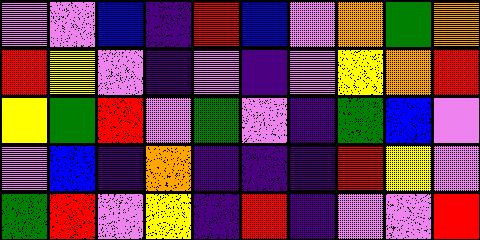[["violet", "violet", "blue", "indigo", "red", "blue", "violet", "orange", "green", "orange"], ["red", "yellow", "violet", "indigo", "violet", "indigo", "violet", "yellow", "orange", "red"], ["yellow", "green", "red", "violet", "green", "violet", "indigo", "green", "blue", "violet"], ["violet", "blue", "indigo", "orange", "indigo", "indigo", "indigo", "red", "yellow", "violet"], ["green", "red", "violet", "yellow", "indigo", "red", "indigo", "violet", "violet", "red"]]